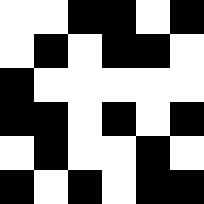[["white", "white", "black", "black", "white", "black"], ["white", "black", "white", "black", "black", "white"], ["black", "white", "white", "white", "white", "white"], ["black", "black", "white", "black", "white", "black"], ["white", "black", "white", "white", "black", "white"], ["black", "white", "black", "white", "black", "black"]]